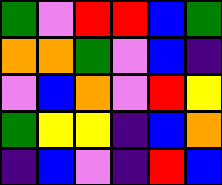[["green", "violet", "red", "red", "blue", "green"], ["orange", "orange", "green", "violet", "blue", "indigo"], ["violet", "blue", "orange", "violet", "red", "yellow"], ["green", "yellow", "yellow", "indigo", "blue", "orange"], ["indigo", "blue", "violet", "indigo", "red", "blue"]]